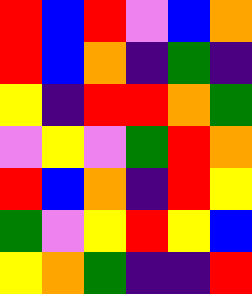[["red", "blue", "red", "violet", "blue", "orange"], ["red", "blue", "orange", "indigo", "green", "indigo"], ["yellow", "indigo", "red", "red", "orange", "green"], ["violet", "yellow", "violet", "green", "red", "orange"], ["red", "blue", "orange", "indigo", "red", "yellow"], ["green", "violet", "yellow", "red", "yellow", "blue"], ["yellow", "orange", "green", "indigo", "indigo", "red"]]